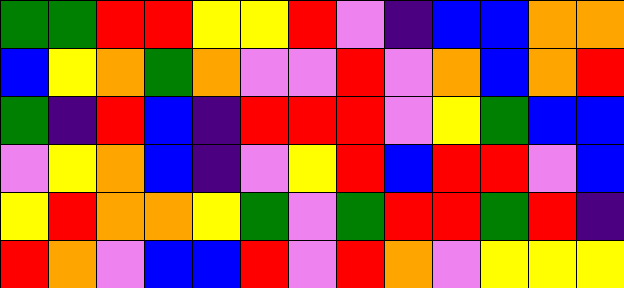[["green", "green", "red", "red", "yellow", "yellow", "red", "violet", "indigo", "blue", "blue", "orange", "orange"], ["blue", "yellow", "orange", "green", "orange", "violet", "violet", "red", "violet", "orange", "blue", "orange", "red"], ["green", "indigo", "red", "blue", "indigo", "red", "red", "red", "violet", "yellow", "green", "blue", "blue"], ["violet", "yellow", "orange", "blue", "indigo", "violet", "yellow", "red", "blue", "red", "red", "violet", "blue"], ["yellow", "red", "orange", "orange", "yellow", "green", "violet", "green", "red", "red", "green", "red", "indigo"], ["red", "orange", "violet", "blue", "blue", "red", "violet", "red", "orange", "violet", "yellow", "yellow", "yellow"]]